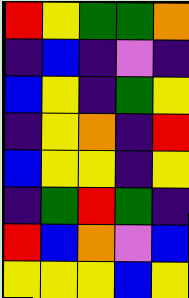[["red", "yellow", "green", "green", "orange"], ["indigo", "blue", "indigo", "violet", "indigo"], ["blue", "yellow", "indigo", "green", "yellow"], ["indigo", "yellow", "orange", "indigo", "red"], ["blue", "yellow", "yellow", "indigo", "yellow"], ["indigo", "green", "red", "green", "indigo"], ["red", "blue", "orange", "violet", "blue"], ["yellow", "yellow", "yellow", "blue", "yellow"]]